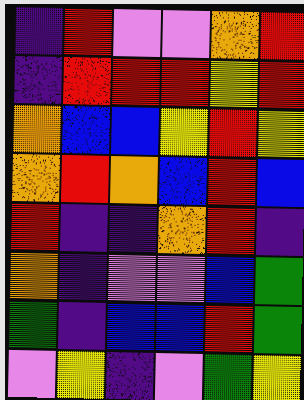[["indigo", "red", "violet", "violet", "orange", "red"], ["indigo", "red", "red", "red", "yellow", "red"], ["orange", "blue", "blue", "yellow", "red", "yellow"], ["orange", "red", "orange", "blue", "red", "blue"], ["red", "indigo", "indigo", "orange", "red", "indigo"], ["orange", "indigo", "violet", "violet", "blue", "green"], ["green", "indigo", "blue", "blue", "red", "green"], ["violet", "yellow", "indigo", "violet", "green", "yellow"]]